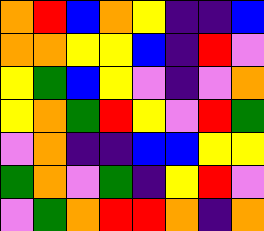[["orange", "red", "blue", "orange", "yellow", "indigo", "indigo", "blue"], ["orange", "orange", "yellow", "yellow", "blue", "indigo", "red", "violet"], ["yellow", "green", "blue", "yellow", "violet", "indigo", "violet", "orange"], ["yellow", "orange", "green", "red", "yellow", "violet", "red", "green"], ["violet", "orange", "indigo", "indigo", "blue", "blue", "yellow", "yellow"], ["green", "orange", "violet", "green", "indigo", "yellow", "red", "violet"], ["violet", "green", "orange", "red", "red", "orange", "indigo", "orange"]]